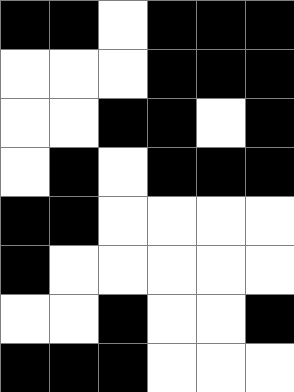[["black", "black", "white", "black", "black", "black"], ["white", "white", "white", "black", "black", "black"], ["white", "white", "black", "black", "white", "black"], ["white", "black", "white", "black", "black", "black"], ["black", "black", "white", "white", "white", "white"], ["black", "white", "white", "white", "white", "white"], ["white", "white", "black", "white", "white", "black"], ["black", "black", "black", "white", "white", "white"]]